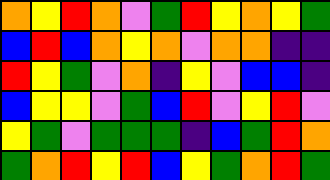[["orange", "yellow", "red", "orange", "violet", "green", "red", "yellow", "orange", "yellow", "green"], ["blue", "red", "blue", "orange", "yellow", "orange", "violet", "orange", "orange", "indigo", "indigo"], ["red", "yellow", "green", "violet", "orange", "indigo", "yellow", "violet", "blue", "blue", "indigo"], ["blue", "yellow", "yellow", "violet", "green", "blue", "red", "violet", "yellow", "red", "violet"], ["yellow", "green", "violet", "green", "green", "green", "indigo", "blue", "green", "red", "orange"], ["green", "orange", "red", "yellow", "red", "blue", "yellow", "green", "orange", "red", "green"]]